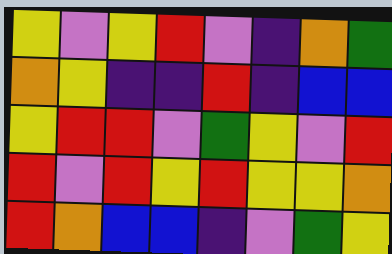[["yellow", "violet", "yellow", "red", "violet", "indigo", "orange", "green"], ["orange", "yellow", "indigo", "indigo", "red", "indigo", "blue", "blue"], ["yellow", "red", "red", "violet", "green", "yellow", "violet", "red"], ["red", "violet", "red", "yellow", "red", "yellow", "yellow", "orange"], ["red", "orange", "blue", "blue", "indigo", "violet", "green", "yellow"]]